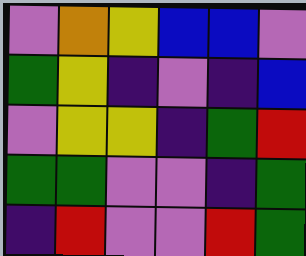[["violet", "orange", "yellow", "blue", "blue", "violet"], ["green", "yellow", "indigo", "violet", "indigo", "blue"], ["violet", "yellow", "yellow", "indigo", "green", "red"], ["green", "green", "violet", "violet", "indigo", "green"], ["indigo", "red", "violet", "violet", "red", "green"]]